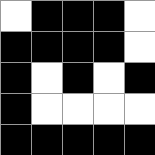[["white", "black", "black", "black", "white"], ["black", "black", "black", "black", "white"], ["black", "white", "black", "white", "black"], ["black", "white", "white", "white", "white"], ["black", "black", "black", "black", "black"]]